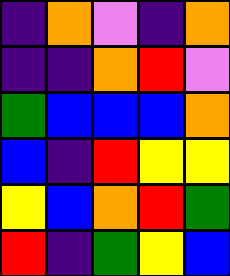[["indigo", "orange", "violet", "indigo", "orange"], ["indigo", "indigo", "orange", "red", "violet"], ["green", "blue", "blue", "blue", "orange"], ["blue", "indigo", "red", "yellow", "yellow"], ["yellow", "blue", "orange", "red", "green"], ["red", "indigo", "green", "yellow", "blue"]]